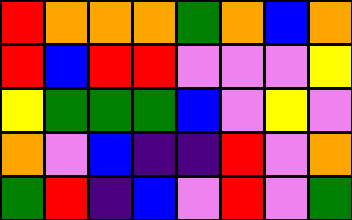[["red", "orange", "orange", "orange", "green", "orange", "blue", "orange"], ["red", "blue", "red", "red", "violet", "violet", "violet", "yellow"], ["yellow", "green", "green", "green", "blue", "violet", "yellow", "violet"], ["orange", "violet", "blue", "indigo", "indigo", "red", "violet", "orange"], ["green", "red", "indigo", "blue", "violet", "red", "violet", "green"]]